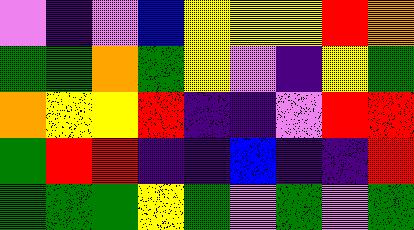[["violet", "indigo", "violet", "blue", "yellow", "yellow", "yellow", "red", "orange"], ["green", "green", "orange", "green", "yellow", "violet", "indigo", "yellow", "green"], ["orange", "yellow", "yellow", "red", "indigo", "indigo", "violet", "red", "red"], ["green", "red", "red", "indigo", "indigo", "blue", "indigo", "indigo", "red"], ["green", "green", "green", "yellow", "green", "violet", "green", "violet", "green"]]